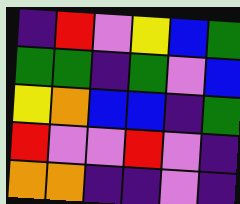[["indigo", "red", "violet", "yellow", "blue", "green"], ["green", "green", "indigo", "green", "violet", "blue"], ["yellow", "orange", "blue", "blue", "indigo", "green"], ["red", "violet", "violet", "red", "violet", "indigo"], ["orange", "orange", "indigo", "indigo", "violet", "indigo"]]